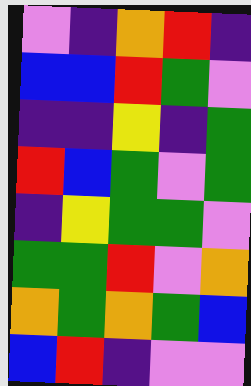[["violet", "indigo", "orange", "red", "indigo"], ["blue", "blue", "red", "green", "violet"], ["indigo", "indigo", "yellow", "indigo", "green"], ["red", "blue", "green", "violet", "green"], ["indigo", "yellow", "green", "green", "violet"], ["green", "green", "red", "violet", "orange"], ["orange", "green", "orange", "green", "blue"], ["blue", "red", "indigo", "violet", "violet"]]